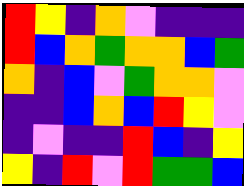[["red", "yellow", "indigo", "orange", "violet", "indigo", "indigo", "indigo"], ["red", "blue", "orange", "green", "orange", "orange", "blue", "green"], ["orange", "indigo", "blue", "violet", "green", "orange", "orange", "violet"], ["indigo", "indigo", "blue", "orange", "blue", "red", "yellow", "violet"], ["indigo", "violet", "indigo", "indigo", "red", "blue", "indigo", "yellow"], ["yellow", "indigo", "red", "violet", "red", "green", "green", "blue"]]